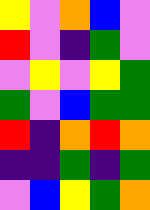[["yellow", "violet", "orange", "blue", "violet"], ["red", "violet", "indigo", "green", "violet"], ["violet", "yellow", "violet", "yellow", "green"], ["green", "violet", "blue", "green", "green"], ["red", "indigo", "orange", "red", "orange"], ["indigo", "indigo", "green", "indigo", "green"], ["violet", "blue", "yellow", "green", "orange"]]